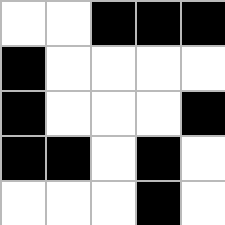[["white", "white", "black", "black", "black"], ["black", "white", "white", "white", "white"], ["black", "white", "white", "white", "black"], ["black", "black", "white", "black", "white"], ["white", "white", "white", "black", "white"]]